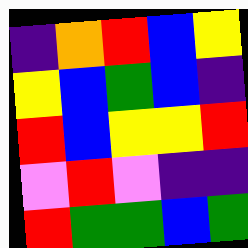[["indigo", "orange", "red", "blue", "yellow"], ["yellow", "blue", "green", "blue", "indigo"], ["red", "blue", "yellow", "yellow", "red"], ["violet", "red", "violet", "indigo", "indigo"], ["red", "green", "green", "blue", "green"]]